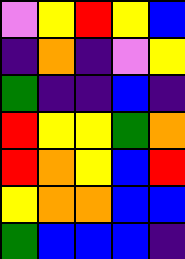[["violet", "yellow", "red", "yellow", "blue"], ["indigo", "orange", "indigo", "violet", "yellow"], ["green", "indigo", "indigo", "blue", "indigo"], ["red", "yellow", "yellow", "green", "orange"], ["red", "orange", "yellow", "blue", "red"], ["yellow", "orange", "orange", "blue", "blue"], ["green", "blue", "blue", "blue", "indigo"]]